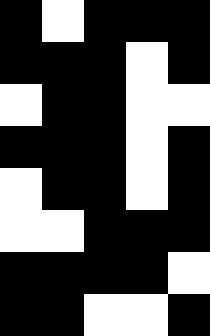[["black", "white", "black", "black", "black"], ["black", "black", "black", "white", "black"], ["white", "black", "black", "white", "white"], ["black", "black", "black", "white", "black"], ["white", "black", "black", "white", "black"], ["white", "white", "black", "black", "black"], ["black", "black", "black", "black", "white"], ["black", "black", "white", "white", "black"]]